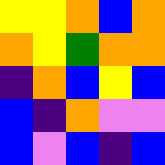[["yellow", "yellow", "orange", "blue", "orange"], ["orange", "yellow", "green", "orange", "orange"], ["indigo", "orange", "blue", "yellow", "blue"], ["blue", "indigo", "orange", "violet", "violet"], ["blue", "violet", "blue", "indigo", "blue"]]